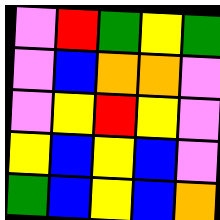[["violet", "red", "green", "yellow", "green"], ["violet", "blue", "orange", "orange", "violet"], ["violet", "yellow", "red", "yellow", "violet"], ["yellow", "blue", "yellow", "blue", "violet"], ["green", "blue", "yellow", "blue", "orange"]]